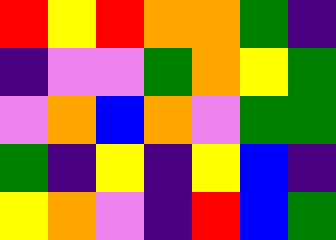[["red", "yellow", "red", "orange", "orange", "green", "indigo"], ["indigo", "violet", "violet", "green", "orange", "yellow", "green"], ["violet", "orange", "blue", "orange", "violet", "green", "green"], ["green", "indigo", "yellow", "indigo", "yellow", "blue", "indigo"], ["yellow", "orange", "violet", "indigo", "red", "blue", "green"]]